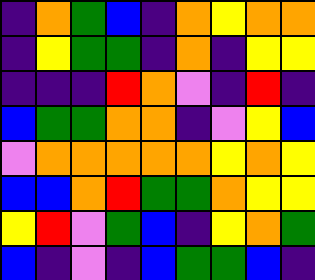[["indigo", "orange", "green", "blue", "indigo", "orange", "yellow", "orange", "orange"], ["indigo", "yellow", "green", "green", "indigo", "orange", "indigo", "yellow", "yellow"], ["indigo", "indigo", "indigo", "red", "orange", "violet", "indigo", "red", "indigo"], ["blue", "green", "green", "orange", "orange", "indigo", "violet", "yellow", "blue"], ["violet", "orange", "orange", "orange", "orange", "orange", "yellow", "orange", "yellow"], ["blue", "blue", "orange", "red", "green", "green", "orange", "yellow", "yellow"], ["yellow", "red", "violet", "green", "blue", "indigo", "yellow", "orange", "green"], ["blue", "indigo", "violet", "indigo", "blue", "green", "green", "blue", "indigo"]]